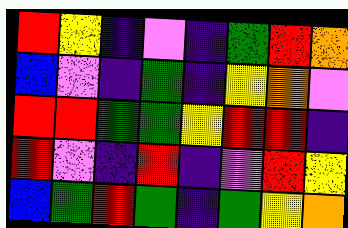[["red", "yellow", "indigo", "violet", "indigo", "green", "red", "orange"], ["blue", "violet", "indigo", "green", "indigo", "yellow", "orange", "violet"], ["red", "red", "green", "green", "yellow", "red", "red", "indigo"], ["red", "violet", "indigo", "red", "indigo", "violet", "red", "yellow"], ["blue", "green", "red", "green", "indigo", "green", "yellow", "orange"]]